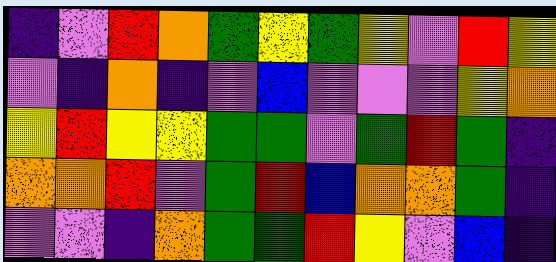[["indigo", "violet", "red", "orange", "green", "yellow", "green", "yellow", "violet", "red", "yellow"], ["violet", "indigo", "orange", "indigo", "violet", "blue", "violet", "violet", "violet", "yellow", "orange"], ["yellow", "red", "yellow", "yellow", "green", "green", "violet", "green", "red", "green", "indigo"], ["orange", "orange", "red", "violet", "green", "red", "blue", "orange", "orange", "green", "indigo"], ["violet", "violet", "indigo", "orange", "green", "green", "red", "yellow", "violet", "blue", "indigo"]]